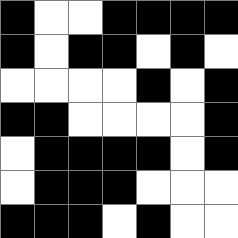[["black", "white", "white", "black", "black", "black", "black"], ["black", "white", "black", "black", "white", "black", "white"], ["white", "white", "white", "white", "black", "white", "black"], ["black", "black", "white", "white", "white", "white", "black"], ["white", "black", "black", "black", "black", "white", "black"], ["white", "black", "black", "black", "white", "white", "white"], ["black", "black", "black", "white", "black", "white", "white"]]